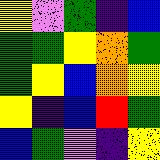[["yellow", "violet", "green", "indigo", "blue"], ["green", "green", "yellow", "orange", "green"], ["green", "yellow", "blue", "orange", "yellow"], ["yellow", "indigo", "blue", "red", "green"], ["blue", "green", "violet", "indigo", "yellow"]]